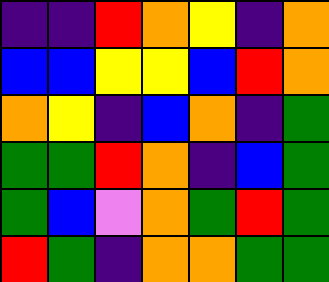[["indigo", "indigo", "red", "orange", "yellow", "indigo", "orange"], ["blue", "blue", "yellow", "yellow", "blue", "red", "orange"], ["orange", "yellow", "indigo", "blue", "orange", "indigo", "green"], ["green", "green", "red", "orange", "indigo", "blue", "green"], ["green", "blue", "violet", "orange", "green", "red", "green"], ["red", "green", "indigo", "orange", "orange", "green", "green"]]